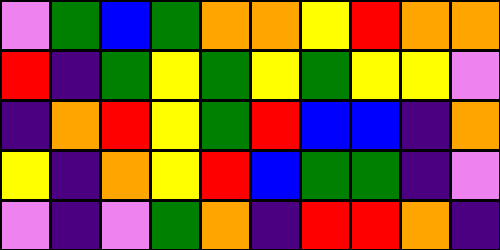[["violet", "green", "blue", "green", "orange", "orange", "yellow", "red", "orange", "orange"], ["red", "indigo", "green", "yellow", "green", "yellow", "green", "yellow", "yellow", "violet"], ["indigo", "orange", "red", "yellow", "green", "red", "blue", "blue", "indigo", "orange"], ["yellow", "indigo", "orange", "yellow", "red", "blue", "green", "green", "indigo", "violet"], ["violet", "indigo", "violet", "green", "orange", "indigo", "red", "red", "orange", "indigo"]]